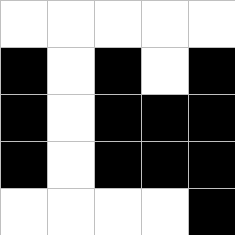[["white", "white", "white", "white", "white"], ["black", "white", "black", "white", "black"], ["black", "white", "black", "black", "black"], ["black", "white", "black", "black", "black"], ["white", "white", "white", "white", "black"]]